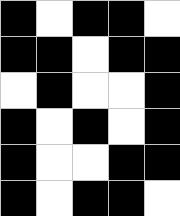[["black", "white", "black", "black", "white"], ["black", "black", "white", "black", "black"], ["white", "black", "white", "white", "black"], ["black", "white", "black", "white", "black"], ["black", "white", "white", "black", "black"], ["black", "white", "black", "black", "white"]]